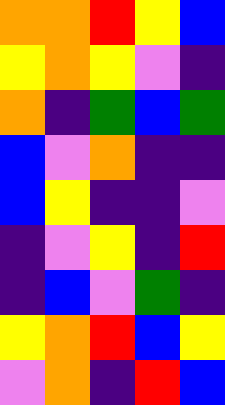[["orange", "orange", "red", "yellow", "blue"], ["yellow", "orange", "yellow", "violet", "indigo"], ["orange", "indigo", "green", "blue", "green"], ["blue", "violet", "orange", "indigo", "indigo"], ["blue", "yellow", "indigo", "indigo", "violet"], ["indigo", "violet", "yellow", "indigo", "red"], ["indigo", "blue", "violet", "green", "indigo"], ["yellow", "orange", "red", "blue", "yellow"], ["violet", "orange", "indigo", "red", "blue"]]